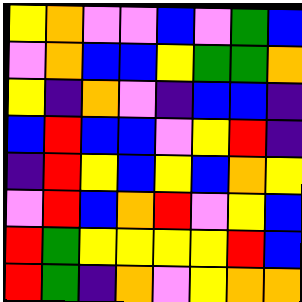[["yellow", "orange", "violet", "violet", "blue", "violet", "green", "blue"], ["violet", "orange", "blue", "blue", "yellow", "green", "green", "orange"], ["yellow", "indigo", "orange", "violet", "indigo", "blue", "blue", "indigo"], ["blue", "red", "blue", "blue", "violet", "yellow", "red", "indigo"], ["indigo", "red", "yellow", "blue", "yellow", "blue", "orange", "yellow"], ["violet", "red", "blue", "orange", "red", "violet", "yellow", "blue"], ["red", "green", "yellow", "yellow", "yellow", "yellow", "red", "blue"], ["red", "green", "indigo", "orange", "violet", "yellow", "orange", "orange"]]